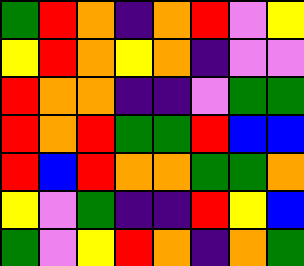[["green", "red", "orange", "indigo", "orange", "red", "violet", "yellow"], ["yellow", "red", "orange", "yellow", "orange", "indigo", "violet", "violet"], ["red", "orange", "orange", "indigo", "indigo", "violet", "green", "green"], ["red", "orange", "red", "green", "green", "red", "blue", "blue"], ["red", "blue", "red", "orange", "orange", "green", "green", "orange"], ["yellow", "violet", "green", "indigo", "indigo", "red", "yellow", "blue"], ["green", "violet", "yellow", "red", "orange", "indigo", "orange", "green"]]